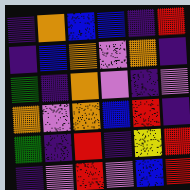[["indigo", "orange", "blue", "blue", "indigo", "red"], ["indigo", "blue", "orange", "violet", "orange", "indigo"], ["green", "indigo", "orange", "violet", "indigo", "violet"], ["orange", "violet", "orange", "blue", "red", "indigo"], ["green", "indigo", "red", "indigo", "yellow", "red"], ["indigo", "violet", "red", "violet", "blue", "red"]]